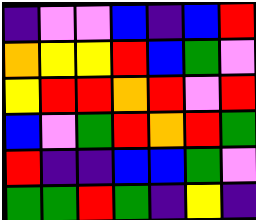[["indigo", "violet", "violet", "blue", "indigo", "blue", "red"], ["orange", "yellow", "yellow", "red", "blue", "green", "violet"], ["yellow", "red", "red", "orange", "red", "violet", "red"], ["blue", "violet", "green", "red", "orange", "red", "green"], ["red", "indigo", "indigo", "blue", "blue", "green", "violet"], ["green", "green", "red", "green", "indigo", "yellow", "indigo"]]